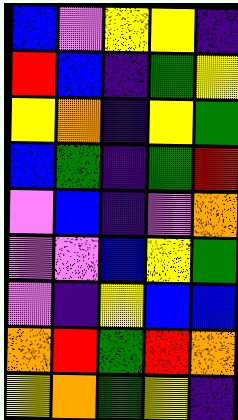[["blue", "violet", "yellow", "yellow", "indigo"], ["red", "blue", "indigo", "green", "yellow"], ["yellow", "orange", "indigo", "yellow", "green"], ["blue", "green", "indigo", "green", "red"], ["violet", "blue", "indigo", "violet", "orange"], ["violet", "violet", "blue", "yellow", "green"], ["violet", "indigo", "yellow", "blue", "blue"], ["orange", "red", "green", "red", "orange"], ["yellow", "orange", "green", "yellow", "indigo"]]